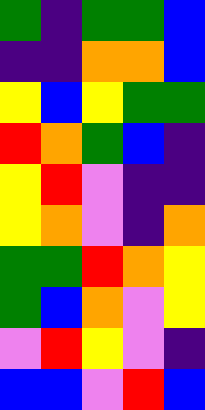[["green", "indigo", "green", "green", "blue"], ["indigo", "indigo", "orange", "orange", "blue"], ["yellow", "blue", "yellow", "green", "green"], ["red", "orange", "green", "blue", "indigo"], ["yellow", "red", "violet", "indigo", "indigo"], ["yellow", "orange", "violet", "indigo", "orange"], ["green", "green", "red", "orange", "yellow"], ["green", "blue", "orange", "violet", "yellow"], ["violet", "red", "yellow", "violet", "indigo"], ["blue", "blue", "violet", "red", "blue"]]